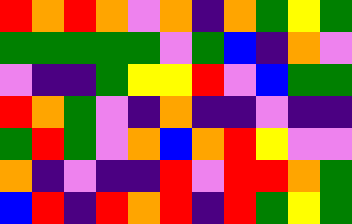[["red", "orange", "red", "orange", "violet", "orange", "indigo", "orange", "green", "yellow", "green"], ["green", "green", "green", "green", "green", "violet", "green", "blue", "indigo", "orange", "violet"], ["violet", "indigo", "indigo", "green", "yellow", "yellow", "red", "violet", "blue", "green", "green"], ["red", "orange", "green", "violet", "indigo", "orange", "indigo", "indigo", "violet", "indigo", "indigo"], ["green", "red", "green", "violet", "orange", "blue", "orange", "red", "yellow", "violet", "violet"], ["orange", "indigo", "violet", "indigo", "indigo", "red", "violet", "red", "red", "orange", "green"], ["blue", "red", "indigo", "red", "orange", "red", "indigo", "red", "green", "yellow", "green"]]